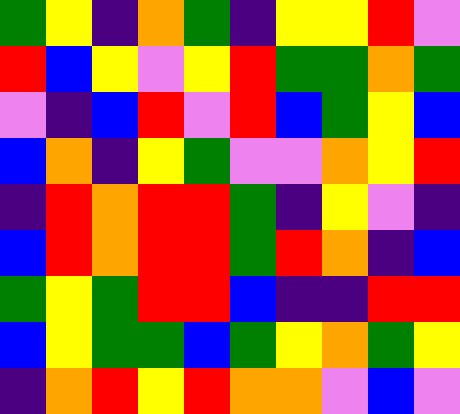[["green", "yellow", "indigo", "orange", "green", "indigo", "yellow", "yellow", "red", "violet"], ["red", "blue", "yellow", "violet", "yellow", "red", "green", "green", "orange", "green"], ["violet", "indigo", "blue", "red", "violet", "red", "blue", "green", "yellow", "blue"], ["blue", "orange", "indigo", "yellow", "green", "violet", "violet", "orange", "yellow", "red"], ["indigo", "red", "orange", "red", "red", "green", "indigo", "yellow", "violet", "indigo"], ["blue", "red", "orange", "red", "red", "green", "red", "orange", "indigo", "blue"], ["green", "yellow", "green", "red", "red", "blue", "indigo", "indigo", "red", "red"], ["blue", "yellow", "green", "green", "blue", "green", "yellow", "orange", "green", "yellow"], ["indigo", "orange", "red", "yellow", "red", "orange", "orange", "violet", "blue", "violet"]]